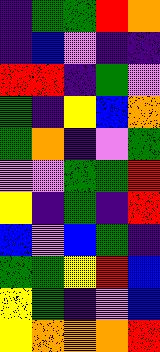[["indigo", "green", "green", "red", "orange"], ["indigo", "blue", "violet", "indigo", "indigo"], ["red", "red", "indigo", "green", "violet"], ["green", "indigo", "yellow", "blue", "orange"], ["green", "orange", "indigo", "violet", "green"], ["violet", "violet", "green", "green", "red"], ["yellow", "indigo", "green", "indigo", "red"], ["blue", "violet", "blue", "green", "indigo"], ["green", "green", "yellow", "red", "blue"], ["yellow", "green", "indigo", "violet", "blue"], ["yellow", "orange", "orange", "orange", "red"]]